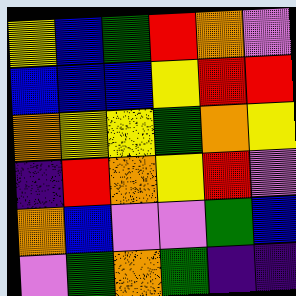[["yellow", "blue", "green", "red", "orange", "violet"], ["blue", "blue", "blue", "yellow", "red", "red"], ["orange", "yellow", "yellow", "green", "orange", "yellow"], ["indigo", "red", "orange", "yellow", "red", "violet"], ["orange", "blue", "violet", "violet", "green", "blue"], ["violet", "green", "orange", "green", "indigo", "indigo"]]